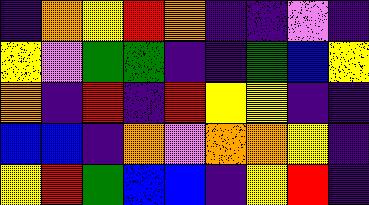[["indigo", "orange", "yellow", "red", "orange", "indigo", "indigo", "violet", "indigo"], ["yellow", "violet", "green", "green", "indigo", "indigo", "green", "blue", "yellow"], ["orange", "indigo", "red", "indigo", "red", "yellow", "yellow", "indigo", "indigo"], ["blue", "blue", "indigo", "orange", "violet", "orange", "orange", "yellow", "indigo"], ["yellow", "red", "green", "blue", "blue", "indigo", "yellow", "red", "indigo"]]